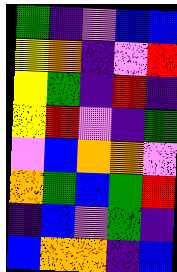[["green", "indigo", "violet", "blue", "blue"], ["yellow", "orange", "indigo", "violet", "red"], ["yellow", "green", "indigo", "red", "indigo"], ["yellow", "red", "violet", "indigo", "green"], ["violet", "blue", "orange", "orange", "violet"], ["orange", "green", "blue", "green", "red"], ["indigo", "blue", "violet", "green", "indigo"], ["blue", "orange", "orange", "indigo", "blue"]]